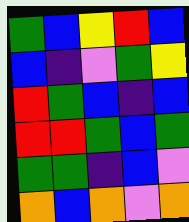[["green", "blue", "yellow", "red", "blue"], ["blue", "indigo", "violet", "green", "yellow"], ["red", "green", "blue", "indigo", "blue"], ["red", "red", "green", "blue", "green"], ["green", "green", "indigo", "blue", "violet"], ["orange", "blue", "orange", "violet", "orange"]]